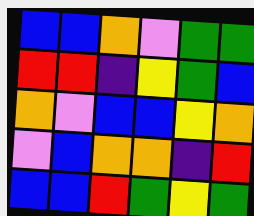[["blue", "blue", "orange", "violet", "green", "green"], ["red", "red", "indigo", "yellow", "green", "blue"], ["orange", "violet", "blue", "blue", "yellow", "orange"], ["violet", "blue", "orange", "orange", "indigo", "red"], ["blue", "blue", "red", "green", "yellow", "green"]]